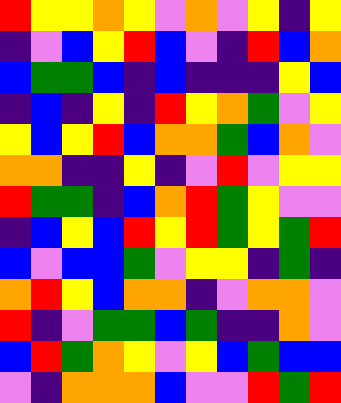[["red", "yellow", "yellow", "orange", "yellow", "violet", "orange", "violet", "yellow", "indigo", "yellow"], ["indigo", "violet", "blue", "yellow", "red", "blue", "violet", "indigo", "red", "blue", "orange"], ["blue", "green", "green", "blue", "indigo", "blue", "indigo", "indigo", "indigo", "yellow", "blue"], ["indigo", "blue", "indigo", "yellow", "indigo", "red", "yellow", "orange", "green", "violet", "yellow"], ["yellow", "blue", "yellow", "red", "blue", "orange", "orange", "green", "blue", "orange", "violet"], ["orange", "orange", "indigo", "indigo", "yellow", "indigo", "violet", "red", "violet", "yellow", "yellow"], ["red", "green", "green", "indigo", "blue", "orange", "red", "green", "yellow", "violet", "violet"], ["indigo", "blue", "yellow", "blue", "red", "yellow", "red", "green", "yellow", "green", "red"], ["blue", "violet", "blue", "blue", "green", "violet", "yellow", "yellow", "indigo", "green", "indigo"], ["orange", "red", "yellow", "blue", "orange", "orange", "indigo", "violet", "orange", "orange", "violet"], ["red", "indigo", "violet", "green", "green", "blue", "green", "indigo", "indigo", "orange", "violet"], ["blue", "red", "green", "orange", "yellow", "violet", "yellow", "blue", "green", "blue", "blue"], ["violet", "indigo", "orange", "orange", "orange", "blue", "violet", "violet", "red", "green", "red"]]